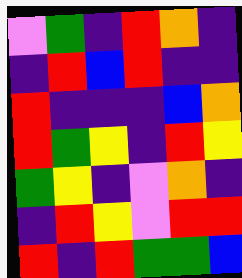[["violet", "green", "indigo", "red", "orange", "indigo"], ["indigo", "red", "blue", "red", "indigo", "indigo"], ["red", "indigo", "indigo", "indigo", "blue", "orange"], ["red", "green", "yellow", "indigo", "red", "yellow"], ["green", "yellow", "indigo", "violet", "orange", "indigo"], ["indigo", "red", "yellow", "violet", "red", "red"], ["red", "indigo", "red", "green", "green", "blue"]]